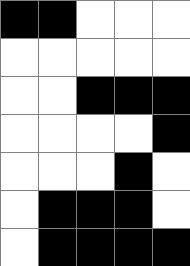[["black", "black", "white", "white", "white"], ["white", "white", "white", "white", "white"], ["white", "white", "black", "black", "black"], ["white", "white", "white", "white", "black"], ["white", "white", "white", "black", "white"], ["white", "black", "black", "black", "white"], ["white", "black", "black", "black", "black"]]